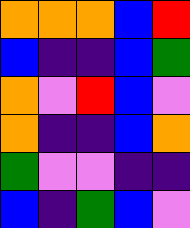[["orange", "orange", "orange", "blue", "red"], ["blue", "indigo", "indigo", "blue", "green"], ["orange", "violet", "red", "blue", "violet"], ["orange", "indigo", "indigo", "blue", "orange"], ["green", "violet", "violet", "indigo", "indigo"], ["blue", "indigo", "green", "blue", "violet"]]